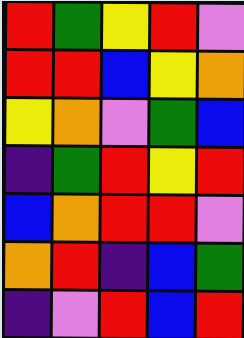[["red", "green", "yellow", "red", "violet"], ["red", "red", "blue", "yellow", "orange"], ["yellow", "orange", "violet", "green", "blue"], ["indigo", "green", "red", "yellow", "red"], ["blue", "orange", "red", "red", "violet"], ["orange", "red", "indigo", "blue", "green"], ["indigo", "violet", "red", "blue", "red"]]